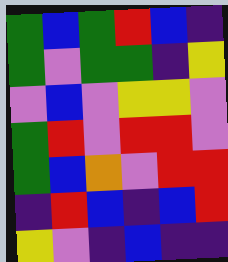[["green", "blue", "green", "red", "blue", "indigo"], ["green", "violet", "green", "green", "indigo", "yellow"], ["violet", "blue", "violet", "yellow", "yellow", "violet"], ["green", "red", "violet", "red", "red", "violet"], ["green", "blue", "orange", "violet", "red", "red"], ["indigo", "red", "blue", "indigo", "blue", "red"], ["yellow", "violet", "indigo", "blue", "indigo", "indigo"]]